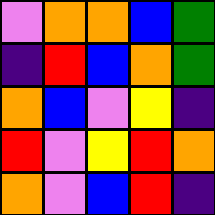[["violet", "orange", "orange", "blue", "green"], ["indigo", "red", "blue", "orange", "green"], ["orange", "blue", "violet", "yellow", "indigo"], ["red", "violet", "yellow", "red", "orange"], ["orange", "violet", "blue", "red", "indigo"]]